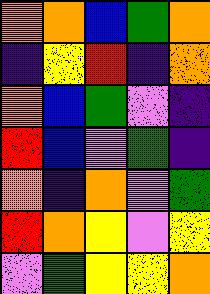[["orange", "orange", "blue", "green", "orange"], ["indigo", "yellow", "red", "indigo", "orange"], ["orange", "blue", "green", "violet", "indigo"], ["red", "blue", "violet", "green", "indigo"], ["orange", "indigo", "orange", "violet", "green"], ["red", "orange", "yellow", "violet", "yellow"], ["violet", "green", "yellow", "yellow", "orange"]]